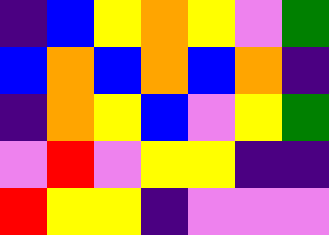[["indigo", "blue", "yellow", "orange", "yellow", "violet", "green"], ["blue", "orange", "blue", "orange", "blue", "orange", "indigo"], ["indigo", "orange", "yellow", "blue", "violet", "yellow", "green"], ["violet", "red", "violet", "yellow", "yellow", "indigo", "indigo"], ["red", "yellow", "yellow", "indigo", "violet", "violet", "violet"]]